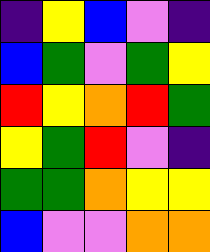[["indigo", "yellow", "blue", "violet", "indigo"], ["blue", "green", "violet", "green", "yellow"], ["red", "yellow", "orange", "red", "green"], ["yellow", "green", "red", "violet", "indigo"], ["green", "green", "orange", "yellow", "yellow"], ["blue", "violet", "violet", "orange", "orange"]]